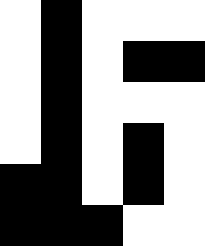[["white", "black", "white", "white", "white"], ["white", "black", "white", "black", "black"], ["white", "black", "white", "white", "white"], ["white", "black", "white", "black", "white"], ["black", "black", "white", "black", "white"], ["black", "black", "black", "white", "white"]]